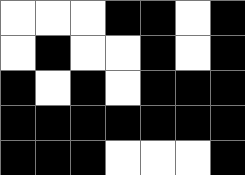[["white", "white", "white", "black", "black", "white", "black"], ["white", "black", "white", "white", "black", "white", "black"], ["black", "white", "black", "white", "black", "black", "black"], ["black", "black", "black", "black", "black", "black", "black"], ["black", "black", "black", "white", "white", "white", "black"]]